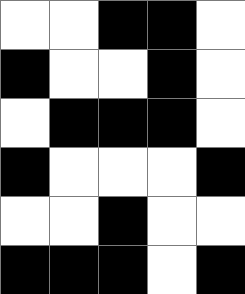[["white", "white", "black", "black", "white"], ["black", "white", "white", "black", "white"], ["white", "black", "black", "black", "white"], ["black", "white", "white", "white", "black"], ["white", "white", "black", "white", "white"], ["black", "black", "black", "white", "black"]]